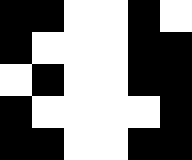[["black", "black", "white", "white", "black", "white"], ["black", "white", "white", "white", "black", "black"], ["white", "black", "white", "white", "black", "black"], ["black", "white", "white", "white", "white", "black"], ["black", "black", "white", "white", "black", "black"]]